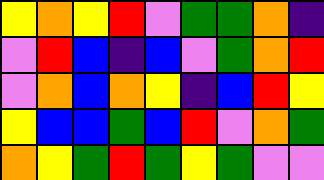[["yellow", "orange", "yellow", "red", "violet", "green", "green", "orange", "indigo"], ["violet", "red", "blue", "indigo", "blue", "violet", "green", "orange", "red"], ["violet", "orange", "blue", "orange", "yellow", "indigo", "blue", "red", "yellow"], ["yellow", "blue", "blue", "green", "blue", "red", "violet", "orange", "green"], ["orange", "yellow", "green", "red", "green", "yellow", "green", "violet", "violet"]]